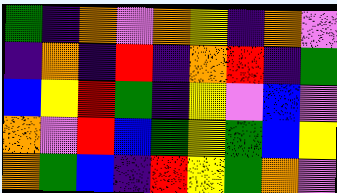[["green", "indigo", "orange", "violet", "orange", "yellow", "indigo", "orange", "violet"], ["indigo", "orange", "indigo", "red", "indigo", "orange", "red", "indigo", "green"], ["blue", "yellow", "red", "green", "indigo", "yellow", "violet", "blue", "violet"], ["orange", "violet", "red", "blue", "green", "yellow", "green", "blue", "yellow"], ["orange", "green", "blue", "indigo", "red", "yellow", "green", "orange", "violet"]]